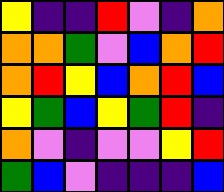[["yellow", "indigo", "indigo", "red", "violet", "indigo", "orange"], ["orange", "orange", "green", "violet", "blue", "orange", "red"], ["orange", "red", "yellow", "blue", "orange", "red", "blue"], ["yellow", "green", "blue", "yellow", "green", "red", "indigo"], ["orange", "violet", "indigo", "violet", "violet", "yellow", "red"], ["green", "blue", "violet", "indigo", "indigo", "indigo", "blue"]]